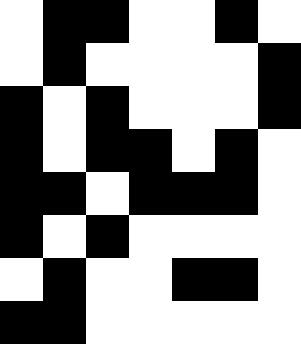[["white", "black", "black", "white", "white", "black", "white"], ["white", "black", "white", "white", "white", "white", "black"], ["black", "white", "black", "white", "white", "white", "black"], ["black", "white", "black", "black", "white", "black", "white"], ["black", "black", "white", "black", "black", "black", "white"], ["black", "white", "black", "white", "white", "white", "white"], ["white", "black", "white", "white", "black", "black", "white"], ["black", "black", "white", "white", "white", "white", "white"]]